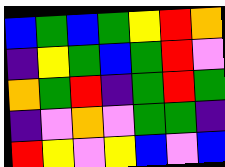[["blue", "green", "blue", "green", "yellow", "red", "orange"], ["indigo", "yellow", "green", "blue", "green", "red", "violet"], ["orange", "green", "red", "indigo", "green", "red", "green"], ["indigo", "violet", "orange", "violet", "green", "green", "indigo"], ["red", "yellow", "violet", "yellow", "blue", "violet", "blue"]]